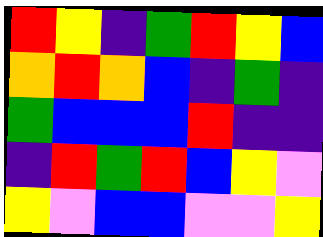[["red", "yellow", "indigo", "green", "red", "yellow", "blue"], ["orange", "red", "orange", "blue", "indigo", "green", "indigo"], ["green", "blue", "blue", "blue", "red", "indigo", "indigo"], ["indigo", "red", "green", "red", "blue", "yellow", "violet"], ["yellow", "violet", "blue", "blue", "violet", "violet", "yellow"]]